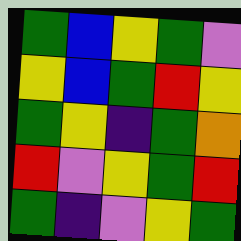[["green", "blue", "yellow", "green", "violet"], ["yellow", "blue", "green", "red", "yellow"], ["green", "yellow", "indigo", "green", "orange"], ["red", "violet", "yellow", "green", "red"], ["green", "indigo", "violet", "yellow", "green"]]